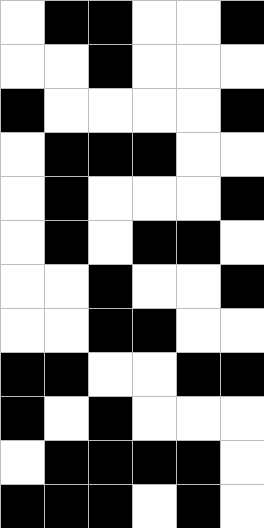[["white", "black", "black", "white", "white", "black"], ["white", "white", "black", "white", "white", "white"], ["black", "white", "white", "white", "white", "black"], ["white", "black", "black", "black", "white", "white"], ["white", "black", "white", "white", "white", "black"], ["white", "black", "white", "black", "black", "white"], ["white", "white", "black", "white", "white", "black"], ["white", "white", "black", "black", "white", "white"], ["black", "black", "white", "white", "black", "black"], ["black", "white", "black", "white", "white", "white"], ["white", "black", "black", "black", "black", "white"], ["black", "black", "black", "white", "black", "white"]]